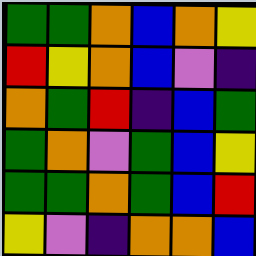[["green", "green", "orange", "blue", "orange", "yellow"], ["red", "yellow", "orange", "blue", "violet", "indigo"], ["orange", "green", "red", "indigo", "blue", "green"], ["green", "orange", "violet", "green", "blue", "yellow"], ["green", "green", "orange", "green", "blue", "red"], ["yellow", "violet", "indigo", "orange", "orange", "blue"]]